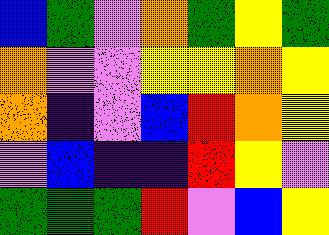[["blue", "green", "violet", "orange", "green", "yellow", "green"], ["orange", "violet", "violet", "yellow", "yellow", "orange", "yellow"], ["orange", "indigo", "violet", "blue", "red", "orange", "yellow"], ["violet", "blue", "indigo", "indigo", "red", "yellow", "violet"], ["green", "green", "green", "red", "violet", "blue", "yellow"]]